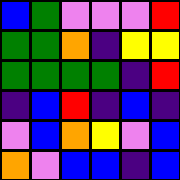[["blue", "green", "violet", "violet", "violet", "red"], ["green", "green", "orange", "indigo", "yellow", "yellow"], ["green", "green", "green", "green", "indigo", "red"], ["indigo", "blue", "red", "indigo", "blue", "indigo"], ["violet", "blue", "orange", "yellow", "violet", "blue"], ["orange", "violet", "blue", "blue", "indigo", "blue"]]